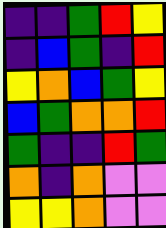[["indigo", "indigo", "green", "red", "yellow"], ["indigo", "blue", "green", "indigo", "red"], ["yellow", "orange", "blue", "green", "yellow"], ["blue", "green", "orange", "orange", "red"], ["green", "indigo", "indigo", "red", "green"], ["orange", "indigo", "orange", "violet", "violet"], ["yellow", "yellow", "orange", "violet", "violet"]]